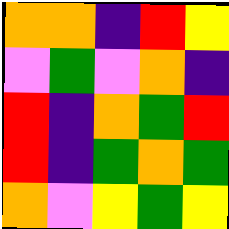[["orange", "orange", "indigo", "red", "yellow"], ["violet", "green", "violet", "orange", "indigo"], ["red", "indigo", "orange", "green", "red"], ["red", "indigo", "green", "orange", "green"], ["orange", "violet", "yellow", "green", "yellow"]]